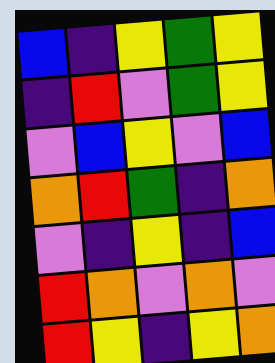[["blue", "indigo", "yellow", "green", "yellow"], ["indigo", "red", "violet", "green", "yellow"], ["violet", "blue", "yellow", "violet", "blue"], ["orange", "red", "green", "indigo", "orange"], ["violet", "indigo", "yellow", "indigo", "blue"], ["red", "orange", "violet", "orange", "violet"], ["red", "yellow", "indigo", "yellow", "orange"]]